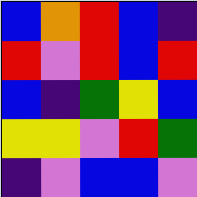[["blue", "orange", "red", "blue", "indigo"], ["red", "violet", "red", "blue", "red"], ["blue", "indigo", "green", "yellow", "blue"], ["yellow", "yellow", "violet", "red", "green"], ["indigo", "violet", "blue", "blue", "violet"]]